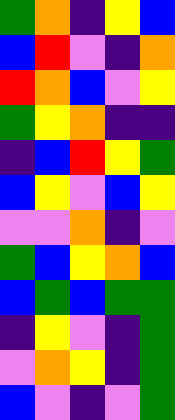[["green", "orange", "indigo", "yellow", "blue"], ["blue", "red", "violet", "indigo", "orange"], ["red", "orange", "blue", "violet", "yellow"], ["green", "yellow", "orange", "indigo", "indigo"], ["indigo", "blue", "red", "yellow", "green"], ["blue", "yellow", "violet", "blue", "yellow"], ["violet", "violet", "orange", "indigo", "violet"], ["green", "blue", "yellow", "orange", "blue"], ["blue", "green", "blue", "green", "green"], ["indigo", "yellow", "violet", "indigo", "green"], ["violet", "orange", "yellow", "indigo", "green"], ["blue", "violet", "indigo", "violet", "green"]]